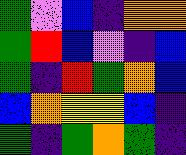[["green", "violet", "blue", "indigo", "orange", "orange"], ["green", "red", "blue", "violet", "indigo", "blue"], ["green", "indigo", "red", "green", "orange", "blue"], ["blue", "orange", "yellow", "yellow", "blue", "indigo"], ["green", "indigo", "green", "orange", "green", "indigo"]]